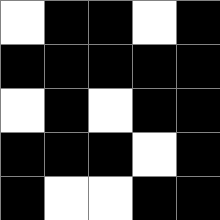[["white", "black", "black", "white", "black"], ["black", "black", "black", "black", "black"], ["white", "black", "white", "black", "black"], ["black", "black", "black", "white", "black"], ["black", "white", "white", "black", "black"]]